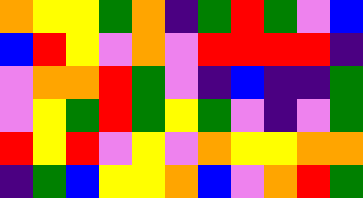[["orange", "yellow", "yellow", "green", "orange", "indigo", "green", "red", "green", "violet", "blue"], ["blue", "red", "yellow", "violet", "orange", "violet", "red", "red", "red", "red", "indigo"], ["violet", "orange", "orange", "red", "green", "violet", "indigo", "blue", "indigo", "indigo", "green"], ["violet", "yellow", "green", "red", "green", "yellow", "green", "violet", "indigo", "violet", "green"], ["red", "yellow", "red", "violet", "yellow", "violet", "orange", "yellow", "yellow", "orange", "orange"], ["indigo", "green", "blue", "yellow", "yellow", "orange", "blue", "violet", "orange", "red", "green"]]